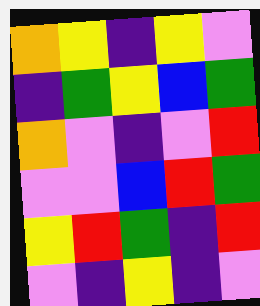[["orange", "yellow", "indigo", "yellow", "violet"], ["indigo", "green", "yellow", "blue", "green"], ["orange", "violet", "indigo", "violet", "red"], ["violet", "violet", "blue", "red", "green"], ["yellow", "red", "green", "indigo", "red"], ["violet", "indigo", "yellow", "indigo", "violet"]]